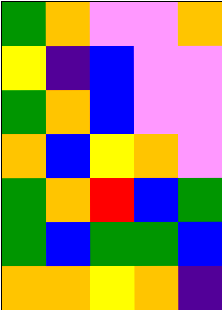[["green", "orange", "violet", "violet", "orange"], ["yellow", "indigo", "blue", "violet", "violet"], ["green", "orange", "blue", "violet", "violet"], ["orange", "blue", "yellow", "orange", "violet"], ["green", "orange", "red", "blue", "green"], ["green", "blue", "green", "green", "blue"], ["orange", "orange", "yellow", "orange", "indigo"]]